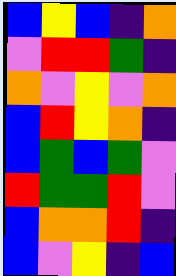[["blue", "yellow", "blue", "indigo", "orange"], ["violet", "red", "red", "green", "indigo"], ["orange", "violet", "yellow", "violet", "orange"], ["blue", "red", "yellow", "orange", "indigo"], ["blue", "green", "blue", "green", "violet"], ["red", "green", "green", "red", "violet"], ["blue", "orange", "orange", "red", "indigo"], ["blue", "violet", "yellow", "indigo", "blue"]]